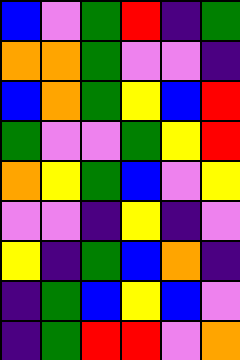[["blue", "violet", "green", "red", "indigo", "green"], ["orange", "orange", "green", "violet", "violet", "indigo"], ["blue", "orange", "green", "yellow", "blue", "red"], ["green", "violet", "violet", "green", "yellow", "red"], ["orange", "yellow", "green", "blue", "violet", "yellow"], ["violet", "violet", "indigo", "yellow", "indigo", "violet"], ["yellow", "indigo", "green", "blue", "orange", "indigo"], ["indigo", "green", "blue", "yellow", "blue", "violet"], ["indigo", "green", "red", "red", "violet", "orange"]]